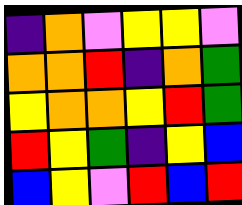[["indigo", "orange", "violet", "yellow", "yellow", "violet"], ["orange", "orange", "red", "indigo", "orange", "green"], ["yellow", "orange", "orange", "yellow", "red", "green"], ["red", "yellow", "green", "indigo", "yellow", "blue"], ["blue", "yellow", "violet", "red", "blue", "red"]]